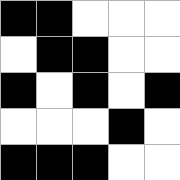[["black", "black", "white", "white", "white"], ["white", "black", "black", "white", "white"], ["black", "white", "black", "white", "black"], ["white", "white", "white", "black", "white"], ["black", "black", "black", "white", "white"]]